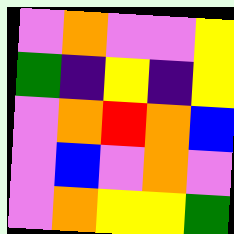[["violet", "orange", "violet", "violet", "yellow"], ["green", "indigo", "yellow", "indigo", "yellow"], ["violet", "orange", "red", "orange", "blue"], ["violet", "blue", "violet", "orange", "violet"], ["violet", "orange", "yellow", "yellow", "green"]]